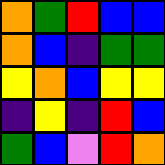[["orange", "green", "red", "blue", "blue"], ["orange", "blue", "indigo", "green", "green"], ["yellow", "orange", "blue", "yellow", "yellow"], ["indigo", "yellow", "indigo", "red", "blue"], ["green", "blue", "violet", "red", "orange"]]